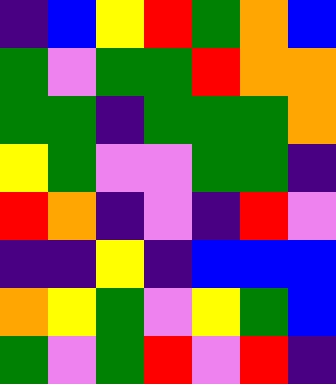[["indigo", "blue", "yellow", "red", "green", "orange", "blue"], ["green", "violet", "green", "green", "red", "orange", "orange"], ["green", "green", "indigo", "green", "green", "green", "orange"], ["yellow", "green", "violet", "violet", "green", "green", "indigo"], ["red", "orange", "indigo", "violet", "indigo", "red", "violet"], ["indigo", "indigo", "yellow", "indigo", "blue", "blue", "blue"], ["orange", "yellow", "green", "violet", "yellow", "green", "blue"], ["green", "violet", "green", "red", "violet", "red", "indigo"]]